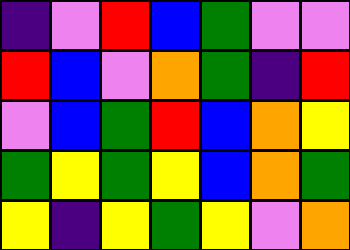[["indigo", "violet", "red", "blue", "green", "violet", "violet"], ["red", "blue", "violet", "orange", "green", "indigo", "red"], ["violet", "blue", "green", "red", "blue", "orange", "yellow"], ["green", "yellow", "green", "yellow", "blue", "orange", "green"], ["yellow", "indigo", "yellow", "green", "yellow", "violet", "orange"]]